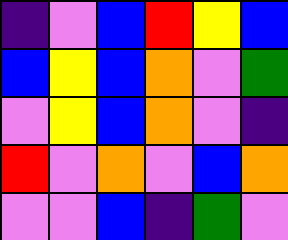[["indigo", "violet", "blue", "red", "yellow", "blue"], ["blue", "yellow", "blue", "orange", "violet", "green"], ["violet", "yellow", "blue", "orange", "violet", "indigo"], ["red", "violet", "orange", "violet", "blue", "orange"], ["violet", "violet", "blue", "indigo", "green", "violet"]]